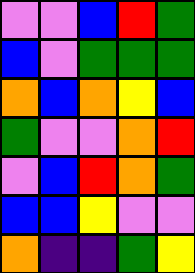[["violet", "violet", "blue", "red", "green"], ["blue", "violet", "green", "green", "green"], ["orange", "blue", "orange", "yellow", "blue"], ["green", "violet", "violet", "orange", "red"], ["violet", "blue", "red", "orange", "green"], ["blue", "blue", "yellow", "violet", "violet"], ["orange", "indigo", "indigo", "green", "yellow"]]